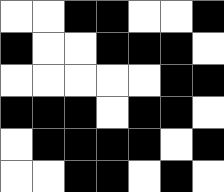[["white", "white", "black", "black", "white", "white", "black"], ["black", "white", "white", "black", "black", "black", "white"], ["white", "white", "white", "white", "white", "black", "black"], ["black", "black", "black", "white", "black", "black", "white"], ["white", "black", "black", "black", "black", "white", "black"], ["white", "white", "black", "black", "white", "black", "white"]]